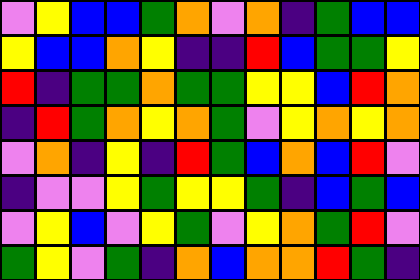[["violet", "yellow", "blue", "blue", "green", "orange", "violet", "orange", "indigo", "green", "blue", "blue"], ["yellow", "blue", "blue", "orange", "yellow", "indigo", "indigo", "red", "blue", "green", "green", "yellow"], ["red", "indigo", "green", "green", "orange", "green", "green", "yellow", "yellow", "blue", "red", "orange"], ["indigo", "red", "green", "orange", "yellow", "orange", "green", "violet", "yellow", "orange", "yellow", "orange"], ["violet", "orange", "indigo", "yellow", "indigo", "red", "green", "blue", "orange", "blue", "red", "violet"], ["indigo", "violet", "violet", "yellow", "green", "yellow", "yellow", "green", "indigo", "blue", "green", "blue"], ["violet", "yellow", "blue", "violet", "yellow", "green", "violet", "yellow", "orange", "green", "red", "violet"], ["green", "yellow", "violet", "green", "indigo", "orange", "blue", "orange", "orange", "red", "green", "indigo"]]